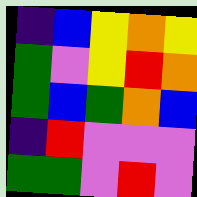[["indigo", "blue", "yellow", "orange", "yellow"], ["green", "violet", "yellow", "red", "orange"], ["green", "blue", "green", "orange", "blue"], ["indigo", "red", "violet", "violet", "violet"], ["green", "green", "violet", "red", "violet"]]